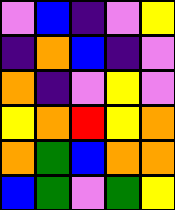[["violet", "blue", "indigo", "violet", "yellow"], ["indigo", "orange", "blue", "indigo", "violet"], ["orange", "indigo", "violet", "yellow", "violet"], ["yellow", "orange", "red", "yellow", "orange"], ["orange", "green", "blue", "orange", "orange"], ["blue", "green", "violet", "green", "yellow"]]